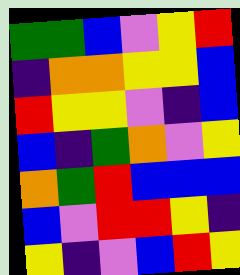[["green", "green", "blue", "violet", "yellow", "red"], ["indigo", "orange", "orange", "yellow", "yellow", "blue"], ["red", "yellow", "yellow", "violet", "indigo", "blue"], ["blue", "indigo", "green", "orange", "violet", "yellow"], ["orange", "green", "red", "blue", "blue", "blue"], ["blue", "violet", "red", "red", "yellow", "indigo"], ["yellow", "indigo", "violet", "blue", "red", "yellow"]]